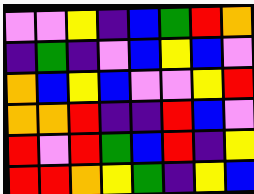[["violet", "violet", "yellow", "indigo", "blue", "green", "red", "orange"], ["indigo", "green", "indigo", "violet", "blue", "yellow", "blue", "violet"], ["orange", "blue", "yellow", "blue", "violet", "violet", "yellow", "red"], ["orange", "orange", "red", "indigo", "indigo", "red", "blue", "violet"], ["red", "violet", "red", "green", "blue", "red", "indigo", "yellow"], ["red", "red", "orange", "yellow", "green", "indigo", "yellow", "blue"]]